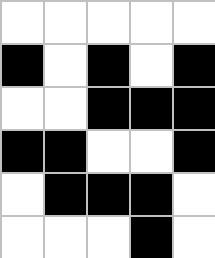[["white", "white", "white", "white", "white"], ["black", "white", "black", "white", "black"], ["white", "white", "black", "black", "black"], ["black", "black", "white", "white", "black"], ["white", "black", "black", "black", "white"], ["white", "white", "white", "black", "white"]]